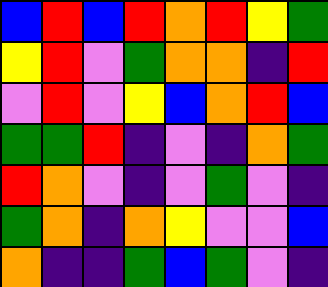[["blue", "red", "blue", "red", "orange", "red", "yellow", "green"], ["yellow", "red", "violet", "green", "orange", "orange", "indigo", "red"], ["violet", "red", "violet", "yellow", "blue", "orange", "red", "blue"], ["green", "green", "red", "indigo", "violet", "indigo", "orange", "green"], ["red", "orange", "violet", "indigo", "violet", "green", "violet", "indigo"], ["green", "orange", "indigo", "orange", "yellow", "violet", "violet", "blue"], ["orange", "indigo", "indigo", "green", "blue", "green", "violet", "indigo"]]